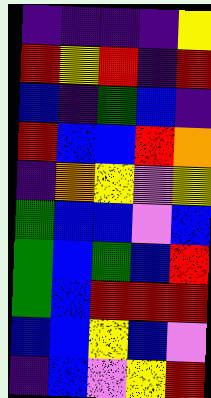[["indigo", "indigo", "indigo", "indigo", "yellow"], ["red", "yellow", "red", "indigo", "red"], ["blue", "indigo", "green", "blue", "indigo"], ["red", "blue", "blue", "red", "orange"], ["indigo", "orange", "yellow", "violet", "yellow"], ["green", "blue", "blue", "violet", "blue"], ["green", "blue", "green", "blue", "red"], ["green", "blue", "red", "red", "red"], ["blue", "blue", "yellow", "blue", "violet"], ["indigo", "blue", "violet", "yellow", "red"]]